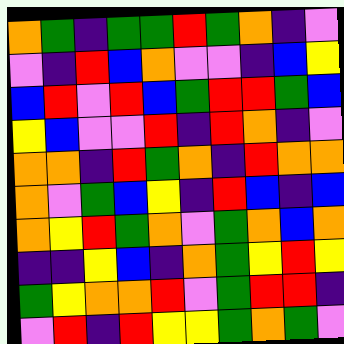[["orange", "green", "indigo", "green", "green", "red", "green", "orange", "indigo", "violet"], ["violet", "indigo", "red", "blue", "orange", "violet", "violet", "indigo", "blue", "yellow"], ["blue", "red", "violet", "red", "blue", "green", "red", "red", "green", "blue"], ["yellow", "blue", "violet", "violet", "red", "indigo", "red", "orange", "indigo", "violet"], ["orange", "orange", "indigo", "red", "green", "orange", "indigo", "red", "orange", "orange"], ["orange", "violet", "green", "blue", "yellow", "indigo", "red", "blue", "indigo", "blue"], ["orange", "yellow", "red", "green", "orange", "violet", "green", "orange", "blue", "orange"], ["indigo", "indigo", "yellow", "blue", "indigo", "orange", "green", "yellow", "red", "yellow"], ["green", "yellow", "orange", "orange", "red", "violet", "green", "red", "red", "indigo"], ["violet", "red", "indigo", "red", "yellow", "yellow", "green", "orange", "green", "violet"]]